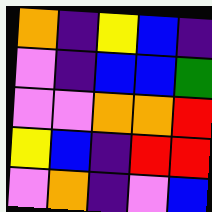[["orange", "indigo", "yellow", "blue", "indigo"], ["violet", "indigo", "blue", "blue", "green"], ["violet", "violet", "orange", "orange", "red"], ["yellow", "blue", "indigo", "red", "red"], ["violet", "orange", "indigo", "violet", "blue"]]